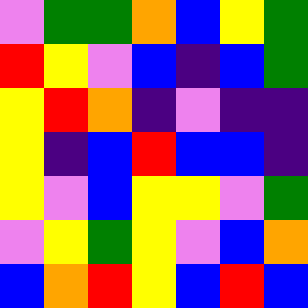[["violet", "green", "green", "orange", "blue", "yellow", "green"], ["red", "yellow", "violet", "blue", "indigo", "blue", "green"], ["yellow", "red", "orange", "indigo", "violet", "indigo", "indigo"], ["yellow", "indigo", "blue", "red", "blue", "blue", "indigo"], ["yellow", "violet", "blue", "yellow", "yellow", "violet", "green"], ["violet", "yellow", "green", "yellow", "violet", "blue", "orange"], ["blue", "orange", "red", "yellow", "blue", "red", "blue"]]